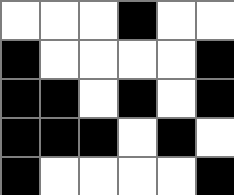[["white", "white", "white", "black", "white", "white"], ["black", "white", "white", "white", "white", "black"], ["black", "black", "white", "black", "white", "black"], ["black", "black", "black", "white", "black", "white"], ["black", "white", "white", "white", "white", "black"]]